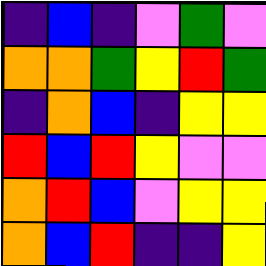[["indigo", "blue", "indigo", "violet", "green", "violet"], ["orange", "orange", "green", "yellow", "red", "green"], ["indigo", "orange", "blue", "indigo", "yellow", "yellow"], ["red", "blue", "red", "yellow", "violet", "violet"], ["orange", "red", "blue", "violet", "yellow", "yellow"], ["orange", "blue", "red", "indigo", "indigo", "yellow"]]